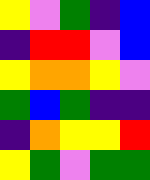[["yellow", "violet", "green", "indigo", "blue"], ["indigo", "red", "red", "violet", "blue"], ["yellow", "orange", "orange", "yellow", "violet"], ["green", "blue", "green", "indigo", "indigo"], ["indigo", "orange", "yellow", "yellow", "red"], ["yellow", "green", "violet", "green", "green"]]